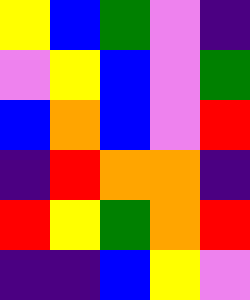[["yellow", "blue", "green", "violet", "indigo"], ["violet", "yellow", "blue", "violet", "green"], ["blue", "orange", "blue", "violet", "red"], ["indigo", "red", "orange", "orange", "indigo"], ["red", "yellow", "green", "orange", "red"], ["indigo", "indigo", "blue", "yellow", "violet"]]